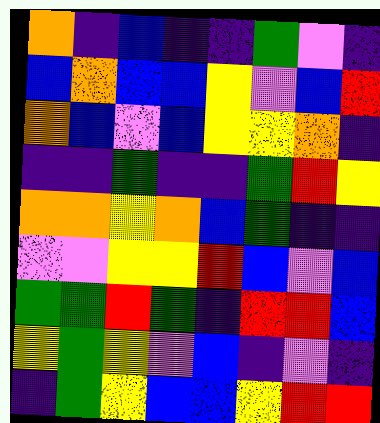[["orange", "indigo", "blue", "indigo", "indigo", "green", "violet", "indigo"], ["blue", "orange", "blue", "blue", "yellow", "violet", "blue", "red"], ["orange", "blue", "violet", "blue", "yellow", "yellow", "orange", "indigo"], ["indigo", "indigo", "green", "indigo", "indigo", "green", "red", "yellow"], ["orange", "orange", "yellow", "orange", "blue", "green", "indigo", "indigo"], ["violet", "violet", "yellow", "yellow", "red", "blue", "violet", "blue"], ["green", "green", "red", "green", "indigo", "red", "red", "blue"], ["yellow", "green", "yellow", "violet", "blue", "indigo", "violet", "indigo"], ["indigo", "green", "yellow", "blue", "blue", "yellow", "red", "red"]]